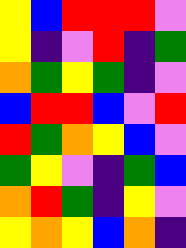[["yellow", "blue", "red", "red", "red", "violet"], ["yellow", "indigo", "violet", "red", "indigo", "green"], ["orange", "green", "yellow", "green", "indigo", "violet"], ["blue", "red", "red", "blue", "violet", "red"], ["red", "green", "orange", "yellow", "blue", "violet"], ["green", "yellow", "violet", "indigo", "green", "blue"], ["orange", "red", "green", "indigo", "yellow", "violet"], ["yellow", "orange", "yellow", "blue", "orange", "indigo"]]